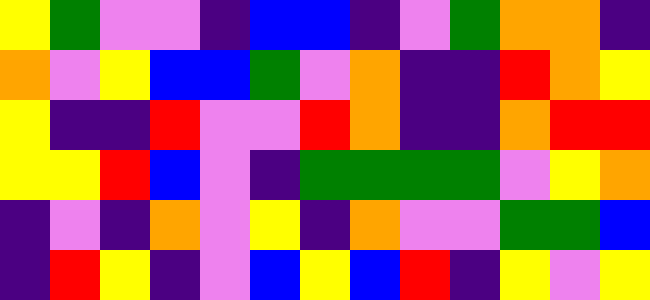[["yellow", "green", "violet", "violet", "indigo", "blue", "blue", "indigo", "violet", "green", "orange", "orange", "indigo"], ["orange", "violet", "yellow", "blue", "blue", "green", "violet", "orange", "indigo", "indigo", "red", "orange", "yellow"], ["yellow", "indigo", "indigo", "red", "violet", "violet", "red", "orange", "indigo", "indigo", "orange", "red", "red"], ["yellow", "yellow", "red", "blue", "violet", "indigo", "green", "green", "green", "green", "violet", "yellow", "orange"], ["indigo", "violet", "indigo", "orange", "violet", "yellow", "indigo", "orange", "violet", "violet", "green", "green", "blue"], ["indigo", "red", "yellow", "indigo", "violet", "blue", "yellow", "blue", "red", "indigo", "yellow", "violet", "yellow"]]